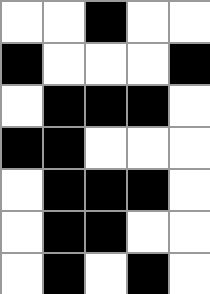[["white", "white", "black", "white", "white"], ["black", "white", "white", "white", "black"], ["white", "black", "black", "black", "white"], ["black", "black", "white", "white", "white"], ["white", "black", "black", "black", "white"], ["white", "black", "black", "white", "white"], ["white", "black", "white", "black", "white"]]